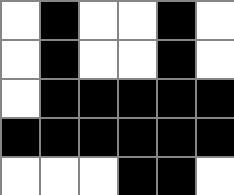[["white", "black", "white", "white", "black", "white"], ["white", "black", "white", "white", "black", "white"], ["white", "black", "black", "black", "black", "black"], ["black", "black", "black", "black", "black", "black"], ["white", "white", "white", "black", "black", "white"]]